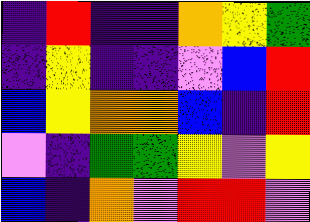[["indigo", "red", "indigo", "indigo", "orange", "yellow", "green"], ["indigo", "yellow", "indigo", "indigo", "violet", "blue", "red"], ["blue", "yellow", "orange", "orange", "blue", "indigo", "red"], ["violet", "indigo", "green", "green", "yellow", "violet", "yellow"], ["blue", "indigo", "orange", "violet", "red", "red", "violet"]]